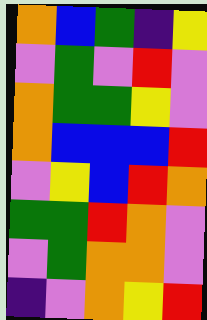[["orange", "blue", "green", "indigo", "yellow"], ["violet", "green", "violet", "red", "violet"], ["orange", "green", "green", "yellow", "violet"], ["orange", "blue", "blue", "blue", "red"], ["violet", "yellow", "blue", "red", "orange"], ["green", "green", "red", "orange", "violet"], ["violet", "green", "orange", "orange", "violet"], ["indigo", "violet", "orange", "yellow", "red"]]